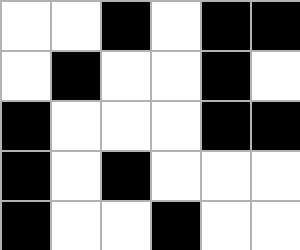[["white", "white", "black", "white", "black", "black"], ["white", "black", "white", "white", "black", "white"], ["black", "white", "white", "white", "black", "black"], ["black", "white", "black", "white", "white", "white"], ["black", "white", "white", "black", "white", "white"]]